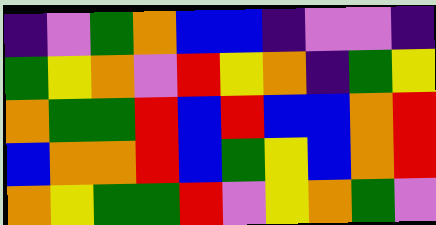[["indigo", "violet", "green", "orange", "blue", "blue", "indigo", "violet", "violet", "indigo"], ["green", "yellow", "orange", "violet", "red", "yellow", "orange", "indigo", "green", "yellow"], ["orange", "green", "green", "red", "blue", "red", "blue", "blue", "orange", "red"], ["blue", "orange", "orange", "red", "blue", "green", "yellow", "blue", "orange", "red"], ["orange", "yellow", "green", "green", "red", "violet", "yellow", "orange", "green", "violet"]]